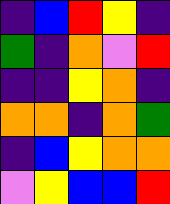[["indigo", "blue", "red", "yellow", "indigo"], ["green", "indigo", "orange", "violet", "red"], ["indigo", "indigo", "yellow", "orange", "indigo"], ["orange", "orange", "indigo", "orange", "green"], ["indigo", "blue", "yellow", "orange", "orange"], ["violet", "yellow", "blue", "blue", "red"]]